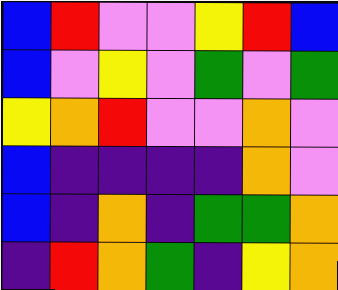[["blue", "red", "violet", "violet", "yellow", "red", "blue"], ["blue", "violet", "yellow", "violet", "green", "violet", "green"], ["yellow", "orange", "red", "violet", "violet", "orange", "violet"], ["blue", "indigo", "indigo", "indigo", "indigo", "orange", "violet"], ["blue", "indigo", "orange", "indigo", "green", "green", "orange"], ["indigo", "red", "orange", "green", "indigo", "yellow", "orange"]]